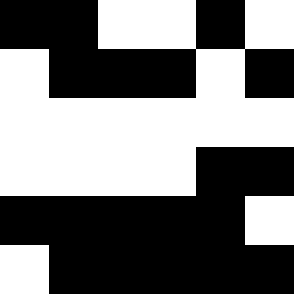[["black", "black", "white", "white", "black", "white"], ["white", "black", "black", "black", "white", "black"], ["white", "white", "white", "white", "white", "white"], ["white", "white", "white", "white", "black", "black"], ["black", "black", "black", "black", "black", "white"], ["white", "black", "black", "black", "black", "black"]]